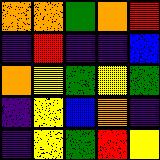[["orange", "orange", "green", "orange", "red"], ["indigo", "red", "indigo", "indigo", "blue"], ["orange", "yellow", "green", "yellow", "green"], ["indigo", "yellow", "blue", "orange", "indigo"], ["indigo", "yellow", "green", "red", "yellow"]]